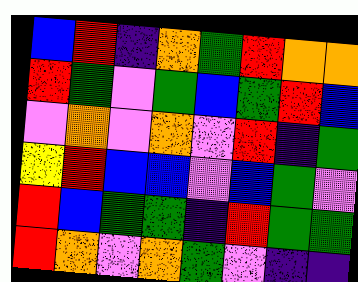[["blue", "red", "indigo", "orange", "green", "red", "orange", "orange"], ["red", "green", "violet", "green", "blue", "green", "red", "blue"], ["violet", "orange", "violet", "orange", "violet", "red", "indigo", "green"], ["yellow", "red", "blue", "blue", "violet", "blue", "green", "violet"], ["red", "blue", "green", "green", "indigo", "red", "green", "green"], ["red", "orange", "violet", "orange", "green", "violet", "indigo", "indigo"]]